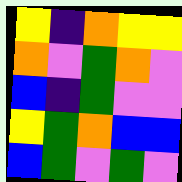[["yellow", "indigo", "orange", "yellow", "yellow"], ["orange", "violet", "green", "orange", "violet"], ["blue", "indigo", "green", "violet", "violet"], ["yellow", "green", "orange", "blue", "blue"], ["blue", "green", "violet", "green", "violet"]]